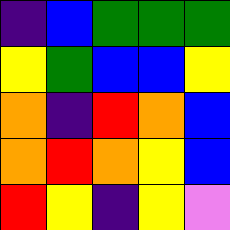[["indigo", "blue", "green", "green", "green"], ["yellow", "green", "blue", "blue", "yellow"], ["orange", "indigo", "red", "orange", "blue"], ["orange", "red", "orange", "yellow", "blue"], ["red", "yellow", "indigo", "yellow", "violet"]]